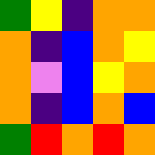[["green", "yellow", "indigo", "orange", "orange"], ["orange", "indigo", "blue", "orange", "yellow"], ["orange", "violet", "blue", "yellow", "orange"], ["orange", "indigo", "blue", "orange", "blue"], ["green", "red", "orange", "red", "orange"]]